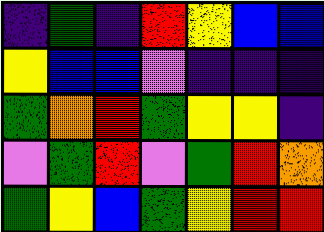[["indigo", "green", "indigo", "red", "yellow", "blue", "blue"], ["yellow", "blue", "blue", "violet", "indigo", "indigo", "indigo"], ["green", "orange", "red", "green", "yellow", "yellow", "indigo"], ["violet", "green", "red", "violet", "green", "red", "orange"], ["green", "yellow", "blue", "green", "yellow", "red", "red"]]